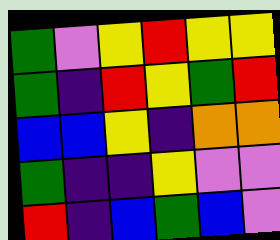[["green", "violet", "yellow", "red", "yellow", "yellow"], ["green", "indigo", "red", "yellow", "green", "red"], ["blue", "blue", "yellow", "indigo", "orange", "orange"], ["green", "indigo", "indigo", "yellow", "violet", "violet"], ["red", "indigo", "blue", "green", "blue", "violet"]]